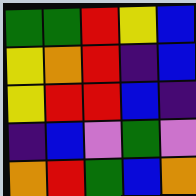[["green", "green", "red", "yellow", "blue"], ["yellow", "orange", "red", "indigo", "blue"], ["yellow", "red", "red", "blue", "indigo"], ["indigo", "blue", "violet", "green", "violet"], ["orange", "red", "green", "blue", "orange"]]